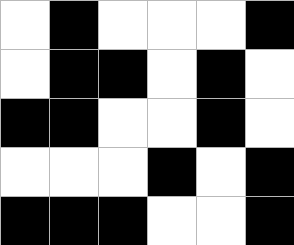[["white", "black", "white", "white", "white", "black"], ["white", "black", "black", "white", "black", "white"], ["black", "black", "white", "white", "black", "white"], ["white", "white", "white", "black", "white", "black"], ["black", "black", "black", "white", "white", "black"]]